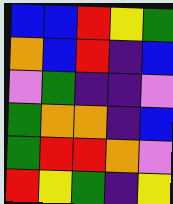[["blue", "blue", "red", "yellow", "green"], ["orange", "blue", "red", "indigo", "blue"], ["violet", "green", "indigo", "indigo", "violet"], ["green", "orange", "orange", "indigo", "blue"], ["green", "red", "red", "orange", "violet"], ["red", "yellow", "green", "indigo", "yellow"]]